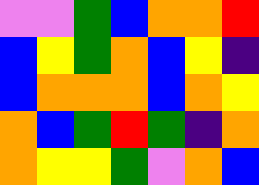[["violet", "violet", "green", "blue", "orange", "orange", "red"], ["blue", "yellow", "green", "orange", "blue", "yellow", "indigo"], ["blue", "orange", "orange", "orange", "blue", "orange", "yellow"], ["orange", "blue", "green", "red", "green", "indigo", "orange"], ["orange", "yellow", "yellow", "green", "violet", "orange", "blue"]]